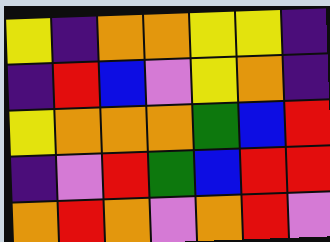[["yellow", "indigo", "orange", "orange", "yellow", "yellow", "indigo"], ["indigo", "red", "blue", "violet", "yellow", "orange", "indigo"], ["yellow", "orange", "orange", "orange", "green", "blue", "red"], ["indigo", "violet", "red", "green", "blue", "red", "red"], ["orange", "red", "orange", "violet", "orange", "red", "violet"]]